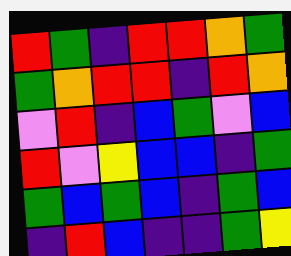[["red", "green", "indigo", "red", "red", "orange", "green"], ["green", "orange", "red", "red", "indigo", "red", "orange"], ["violet", "red", "indigo", "blue", "green", "violet", "blue"], ["red", "violet", "yellow", "blue", "blue", "indigo", "green"], ["green", "blue", "green", "blue", "indigo", "green", "blue"], ["indigo", "red", "blue", "indigo", "indigo", "green", "yellow"]]